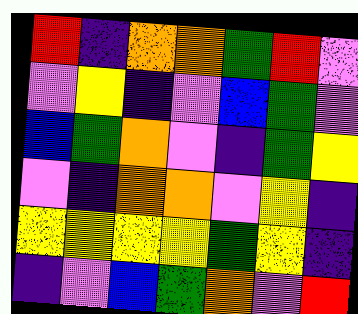[["red", "indigo", "orange", "orange", "green", "red", "violet"], ["violet", "yellow", "indigo", "violet", "blue", "green", "violet"], ["blue", "green", "orange", "violet", "indigo", "green", "yellow"], ["violet", "indigo", "orange", "orange", "violet", "yellow", "indigo"], ["yellow", "yellow", "yellow", "yellow", "green", "yellow", "indigo"], ["indigo", "violet", "blue", "green", "orange", "violet", "red"]]